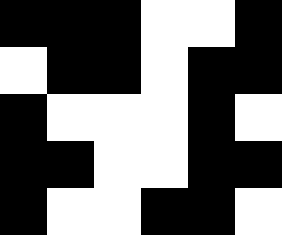[["black", "black", "black", "white", "white", "black"], ["white", "black", "black", "white", "black", "black"], ["black", "white", "white", "white", "black", "white"], ["black", "black", "white", "white", "black", "black"], ["black", "white", "white", "black", "black", "white"]]